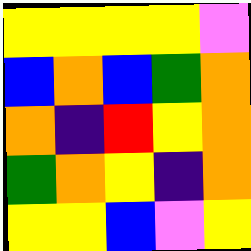[["yellow", "yellow", "yellow", "yellow", "violet"], ["blue", "orange", "blue", "green", "orange"], ["orange", "indigo", "red", "yellow", "orange"], ["green", "orange", "yellow", "indigo", "orange"], ["yellow", "yellow", "blue", "violet", "yellow"]]